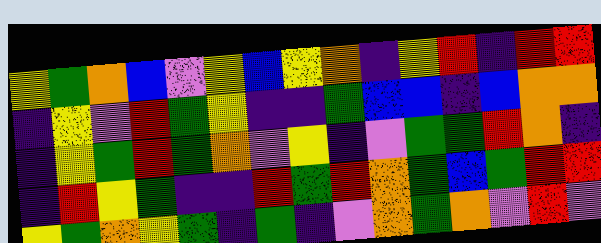[["yellow", "green", "orange", "blue", "violet", "yellow", "blue", "yellow", "orange", "indigo", "yellow", "red", "indigo", "red", "red"], ["indigo", "yellow", "violet", "red", "green", "yellow", "indigo", "indigo", "green", "blue", "blue", "indigo", "blue", "orange", "orange"], ["indigo", "yellow", "green", "red", "green", "orange", "violet", "yellow", "indigo", "violet", "green", "green", "red", "orange", "indigo"], ["indigo", "red", "yellow", "green", "indigo", "indigo", "red", "green", "red", "orange", "green", "blue", "green", "red", "red"], ["yellow", "green", "orange", "yellow", "green", "indigo", "green", "indigo", "violet", "orange", "green", "orange", "violet", "red", "violet"]]